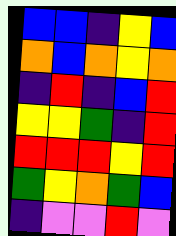[["blue", "blue", "indigo", "yellow", "blue"], ["orange", "blue", "orange", "yellow", "orange"], ["indigo", "red", "indigo", "blue", "red"], ["yellow", "yellow", "green", "indigo", "red"], ["red", "red", "red", "yellow", "red"], ["green", "yellow", "orange", "green", "blue"], ["indigo", "violet", "violet", "red", "violet"]]